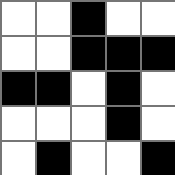[["white", "white", "black", "white", "white"], ["white", "white", "black", "black", "black"], ["black", "black", "white", "black", "white"], ["white", "white", "white", "black", "white"], ["white", "black", "white", "white", "black"]]